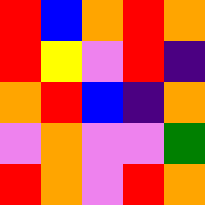[["red", "blue", "orange", "red", "orange"], ["red", "yellow", "violet", "red", "indigo"], ["orange", "red", "blue", "indigo", "orange"], ["violet", "orange", "violet", "violet", "green"], ["red", "orange", "violet", "red", "orange"]]